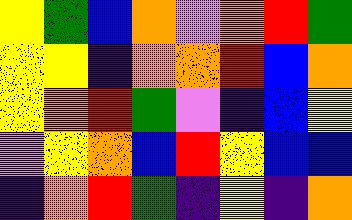[["yellow", "green", "blue", "orange", "violet", "orange", "red", "green"], ["yellow", "yellow", "indigo", "orange", "orange", "red", "blue", "orange"], ["yellow", "orange", "red", "green", "violet", "indigo", "blue", "yellow"], ["violet", "yellow", "orange", "blue", "red", "yellow", "blue", "blue"], ["indigo", "orange", "red", "green", "indigo", "yellow", "indigo", "orange"]]